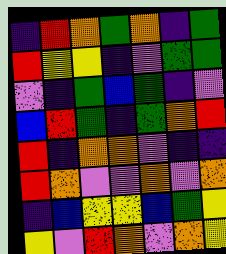[["indigo", "red", "orange", "green", "orange", "indigo", "green"], ["red", "yellow", "yellow", "indigo", "violet", "green", "green"], ["violet", "indigo", "green", "blue", "green", "indigo", "violet"], ["blue", "red", "green", "indigo", "green", "orange", "red"], ["red", "indigo", "orange", "orange", "violet", "indigo", "indigo"], ["red", "orange", "violet", "violet", "orange", "violet", "orange"], ["indigo", "blue", "yellow", "yellow", "blue", "green", "yellow"], ["yellow", "violet", "red", "orange", "violet", "orange", "yellow"]]